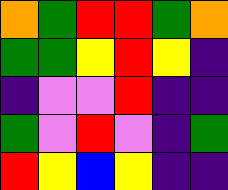[["orange", "green", "red", "red", "green", "orange"], ["green", "green", "yellow", "red", "yellow", "indigo"], ["indigo", "violet", "violet", "red", "indigo", "indigo"], ["green", "violet", "red", "violet", "indigo", "green"], ["red", "yellow", "blue", "yellow", "indigo", "indigo"]]